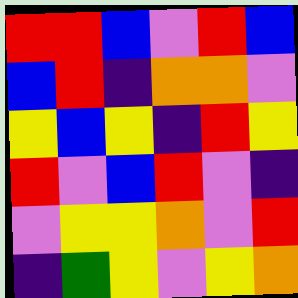[["red", "red", "blue", "violet", "red", "blue"], ["blue", "red", "indigo", "orange", "orange", "violet"], ["yellow", "blue", "yellow", "indigo", "red", "yellow"], ["red", "violet", "blue", "red", "violet", "indigo"], ["violet", "yellow", "yellow", "orange", "violet", "red"], ["indigo", "green", "yellow", "violet", "yellow", "orange"]]